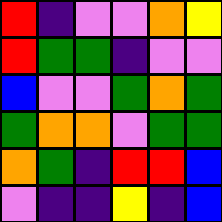[["red", "indigo", "violet", "violet", "orange", "yellow"], ["red", "green", "green", "indigo", "violet", "violet"], ["blue", "violet", "violet", "green", "orange", "green"], ["green", "orange", "orange", "violet", "green", "green"], ["orange", "green", "indigo", "red", "red", "blue"], ["violet", "indigo", "indigo", "yellow", "indigo", "blue"]]